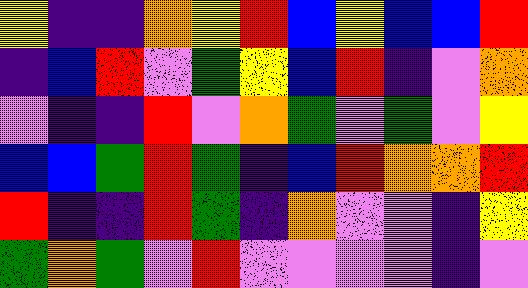[["yellow", "indigo", "indigo", "orange", "yellow", "red", "blue", "yellow", "blue", "blue", "red"], ["indigo", "blue", "red", "violet", "green", "yellow", "blue", "red", "indigo", "violet", "orange"], ["violet", "indigo", "indigo", "red", "violet", "orange", "green", "violet", "green", "violet", "yellow"], ["blue", "blue", "green", "red", "green", "indigo", "blue", "red", "orange", "orange", "red"], ["red", "indigo", "indigo", "red", "green", "indigo", "orange", "violet", "violet", "indigo", "yellow"], ["green", "orange", "green", "violet", "red", "violet", "violet", "violet", "violet", "indigo", "violet"]]